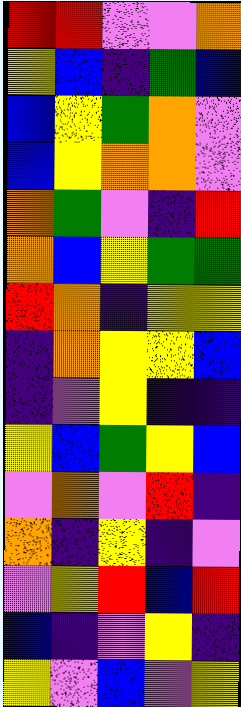[["red", "red", "violet", "violet", "orange"], ["yellow", "blue", "indigo", "green", "blue"], ["blue", "yellow", "green", "orange", "violet"], ["blue", "yellow", "orange", "orange", "violet"], ["orange", "green", "violet", "indigo", "red"], ["orange", "blue", "yellow", "green", "green"], ["red", "orange", "indigo", "yellow", "yellow"], ["indigo", "orange", "yellow", "yellow", "blue"], ["indigo", "violet", "yellow", "indigo", "indigo"], ["yellow", "blue", "green", "yellow", "blue"], ["violet", "orange", "violet", "red", "indigo"], ["orange", "indigo", "yellow", "indigo", "violet"], ["violet", "yellow", "red", "blue", "red"], ["blue", "indigo", "violet", "yellow", "indigo"], ["yellow", "violet", "blue", "violet", "yellow"]]